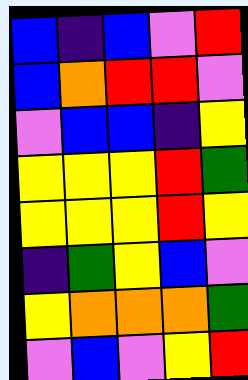[["blue", "indigo", "blue", "violet", "red"], ["blue", "orange", "red", "red", "violet"], ["violet", "blue", "blue", "indigo", "yellow"], ["yellow", "yellow", "yellow", "red", "green"], ["yellow", "yellow", "yellow", "red", "yellow"], ["indigo", "green", "yellow", "blue", "violet"], ["yellow", "orange", "orange", "orange", "green"], ["violet", "blue", "violet", "yellow", "red"]]